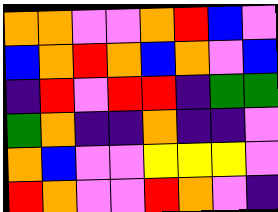[["orange", "orange", "violet", "violet", "orange", "red", "blue", "violet"], ["blue", "orange", "red", "orange", "blue", "orange", "violet", "blue"], ["indigo", "red", "violet", "red", "red", "indigo", "green", "green"], ["green", "orange", "indigo", "indigo", "orange", "indigo", "indigo", "violet"], ["orange", "blue", "violet", "violet", "yellow", "yellow", "yellow", "violet"], ["red", "orange", "violet", "violet", "red", "orange", "violet", "indigo"]]